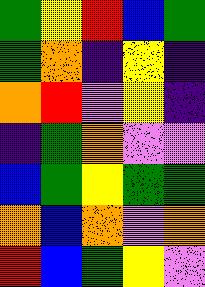[["green", "yellow", "red", "blue", "green"], ["green", "orange", "indigo", "yellow", "indigo"], ["orange", "red", "violet", "yellow", "indigo"], ["indigo", "green", "orange", "violet", "violet"], ["blue", "green", "yellow", "green", "green"], ["orange", "blue", "orange", "violet", "orange"], ["red", "blue", "green", "yellow", "violet"]]